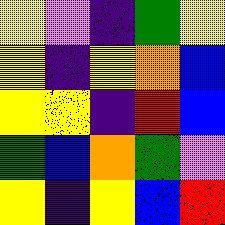[["yellow", "violet", "indigo", "green", "yellow"], ["yellow", "indigo", "yellow", "orange", "blue"], ["yellow", "yellow", "indigo", "red", "blue"], ["green", "blue", "orange", "green", "violet"], ["yellow", "indigo", "yellow", "blue", "red"]]